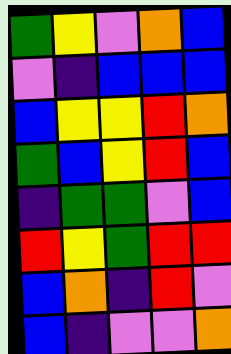[["green", "yellow", "violet", "orange", "blue"], ["violet", "indigo", "blue", "blue", "blue"], ["blue", "yellow", "yellow", "red", "orange"], ["green", "blue", "yellow", "red", "blue"], ["indigo", "green", "green", "violet", "blue"], ["red", "yellow", "green", "red", "red"], ["blue", "orange", "indigo", "red", "violet"], ["blue", "indigo", "violet", "violet", "orange"]]